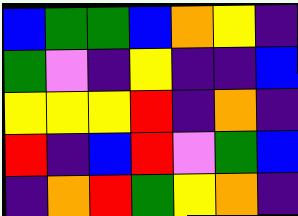[["blue", "green", "green", "blue", "orange", "yellow", "indigo"], ["green", "violet", "indigo", "yellow", "indigo", "indigo", "blue"], ["yellow", "yellow", "yellow", "red", "indigo", "orange", "indigo"], ["red", "indigo", "blue", "red", "violet", "green", "blue"], ["indigo", "orange", "red", "green", "yellow", "orange", "indigo"]]